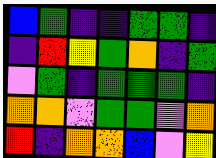[["blue", "green", "indigo", "indigo", "green", "green", "indigo"], ["indigo", "red", "yellow", "green", "orange", "indigo", "green"], ["violet", "green", "indigo", "green", "green", "green", "indigo"], ["orange", "orange", "violet", "green", "green", "violet", "orange"], ["red", "indigo", "orange", "orange", "blue", "violet", "yellow"]]